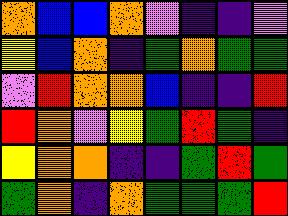[["orange", "blue", "blue", "orange", "violet", "indigo", "indigo", "violet"], ["yellow", "blue", "orange", "indigo", "green", "orange", "green", "green"], ["violet", "red", "orange", "orange", "blue", "indigo", "indigo", "red"], ["red", "orange", "violet", "yellow", "green", "red", "green", "indigo"], ["yellow", "orange", "orange", "indigo", "indigo", "green", "red", "green"], ["green", "orange", "indigo", "orange", "green", "green", "green", "red"]]